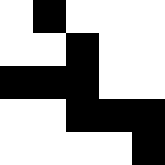[["white", "black", "white", "white", "white"], ["white", "white", "black", "white", "white"], ["black", "black", "black", "white", "white"], ["white", "white", "black", "black", "black"], ["white", "white", "white", "white", "black"]]